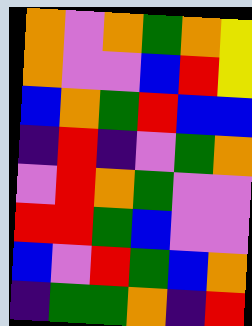[["orange", "violet", "orange", "green", "orange", "yellow"], ["orange", "violet", "violet", "blue", "red", "yellow"], ["blue", "orange", "green", "red", "blue", "blue"], ["indigo", "red", "indigo", "violet", "green", "orange"], ["violet", "red", "orange", "green", "violet", "violet"], ["red", "red", "green", "blue", "violet", "violet"], ["blue", "violet", "red", "green", "blue", "orange"], ["indigo", "green", "green", "orange", "indigo", "red"]]